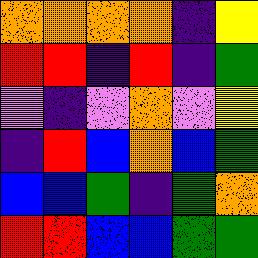[["orange", "orange", "orange", "orange", "indigo", "yellow"], ["red", "red", "indigo", "red", "indigo", "green"], ["violet", "indigo", "violet", "orange", "violet", "yellow"], ["indigo", "red", "blue", "orange", "blue", "green"], ["blue", "blue", "green", "indigo", "green", "orange"], ["red", "red", "blue", "blue", "green", "green"]]